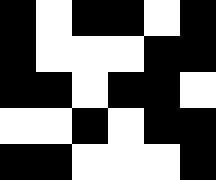[["black", "white", "black", "black", "white", "black"], ["black", "white", "white", "white", "black", "black"], ["black", "black", "white", "black", "black", "white"], ["white", "white", "black", "white", "black", "black"], ["black", "black", "white", "white", "white", "black"]]